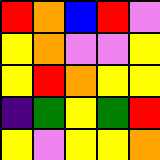[["red", "orange", "blue", "red", "violet"], ["yellow", "orange", "violet", "violet", "yellow"], ["yellow", "red", "orange", "yellow", "yellow"], ["indigo", "green", "yellow", "green", "red"], ["yellow", "violet", "yellow", "yellow", "orange"]]